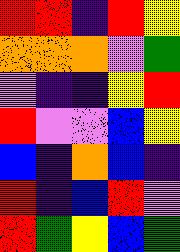[["red", "red", "indigo", "red", "yellow"], ["orange", "orange", "orange", "violet", "green"], ["violet", "indigo", "indigo", "yellow", "red"], ["red", "violet", "violet", "blue", "yellow"], ["blue", "indigo", "orange", "blue", "indigo"], ["red", "indigo", "blue", "red", "violet"], ["red", "green", "yellow", "blue", "green"]]